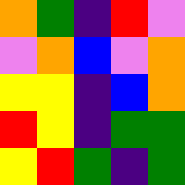[["orange", "green", "indigo", "red", "violet"], ["violet", "orange", "blue", "violet", "orange"], ["yellow", "yellow", "indigo", "blue", "orange"], ["red", "yellow", "indigo", "green", "green"], ["yellow", "red", "green", "indigo", "green"]]